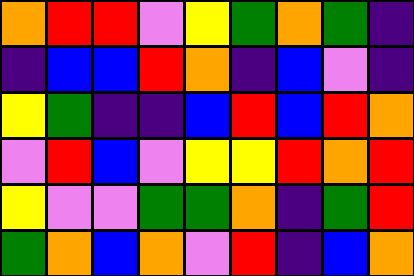[["orange", "red", "red", "violet", "yellow", "green", "orange", "green", "indigo"], ["indigo", "blue", "blue", "red", "orange", "indigo", "blue", "violet", "indigo"], ["yellow", "green", "indigo", "indigo", "blue", "red", "blue", "red", "orange"], ["violet", "red", "blue", "violet", "yellow", "yellow", "red", "orange", "red"], ["yellow", "violet", "violet", "green", "green", "orange", "indigo", "green", "red"], ["green", "orange", "blue", "orange", "violet", "red", "indigo", "blue", "orange"]]